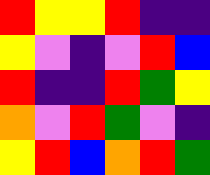[["red", "yellow", "yellow", "red", "indigo", "indigo"], ["yellow", "violet", "indigo", "violet", "red", "blue"], ["red", "indigo", "indigo", "red", "green", "yellow"], ["orange", "violet", "red", "green", "violet", "indigo"], ["yellow", "red", "blue", "orange", "red", "green"]]